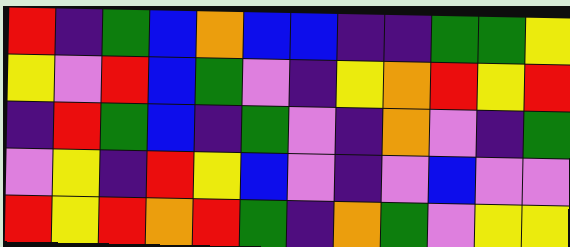[["red", "indigo", "green", "blue", "orange", "blue", "blue", "indigo", "indigo", "green", "green", "yellow"], ["yellow", "violet", "red", "blue", "green", "violet", "indigo", "yellow", "orange", "red", "yellow", "red"], ["indigo", "red", "green", "blue", "indigo", "green", "violet", "indigo", "orange", "violet", "indigo", "green"], ["violet", "yellow", "indigo", "red", "yellow", "blue", "violet", "indigo", "violet", "blue", "violet", "violet"], ["red", "yellow", "red", "orange", "red", "green", "indigo", "orange", "green", "violet", "yellow", "yellow"]]